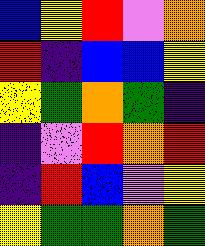[["blue", "yellow", "red", "violet", "orange"], ["red", "indigo", "blue", "blue", "yellow"], ["yellow", "green", "orange", "green", "indigo"], ["indigo", "violet", "red", "orange", "red"], ["indigo", "red", "blue", "violet", "yellow"], ["yellow", "green", "green", "orange", "green"]]